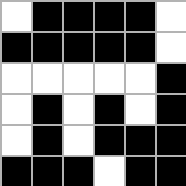[["white", "black", "black", "black", "black", "white"], ["black", "black", "black", "black", "black", "white"], ["white", "white", "white", "white", "white", "black"], ["white", "black", "white", "black", "white", "black"], ["white", "black", "white", "black", "black", "black"], ["black", "black", "black", "white", "black", "black"]]